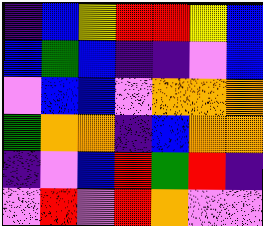[["indigo", "blue", "yellow", "red", "red", "yellow", "blue"], ["blue", "green", "blue", "indigo", "indigo", "violet", "blue"], ["violet", "blue", "blue", "violet", "orange", "orange", "orange"], ["green", "orange", "orange", "indigo", "blue", "orange", "orange"], ["indigo", "violet", "blue", "red", "green", "red", "indigo"], ["violet", "red", "violet", "red", "orange", "violet", "violet"]]